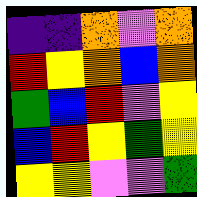[["indigo", "indigo", "orange", "violet", "orange"], ["red", "yellow", "orange", "blue", "orange"], ["green", "blue", "red", "violet", "yellow"], ["blue", "red", "yellow", "green", "yellow"], ["yellow", "yellow", "violet", "violet", "green"]]